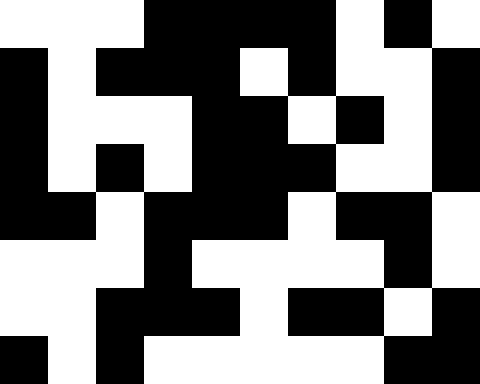[["white", "white", "white", "black", "black", "black", "black", "white", "black", "white"], ["black", "white", "black", "black", "black", "white", "black", "white", "white", "black"], ["black", "white", "white", "white", "black", "black", "white", "black", "white", "black"], ["black", "white", "black", "white", "black", "black", "black", "white", "white", "black"], ["black", "black", "white", "black", "black", "black", "white", "black", "black", "white"], ["white", "white", "white", "black", "white", "white", "white", "white", "black", "white"], ["white", "white", "black", "black", "black", "white", "black", "black", "white", "black"], ["black", "white", "black", "white", "white", "white", "white", "white", "black", "black"]]